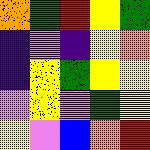[["orange", "green", "red", "yellow", "green"], ["indigo", "violet", "indigo", "yellow", "orange"], ["indigo", "yellow", "green", "yellow", "yellow"], ["violet", "yellow", "violet", "green", "yellow"], ["yellow", "violet", "blue", "orange", "red"]]